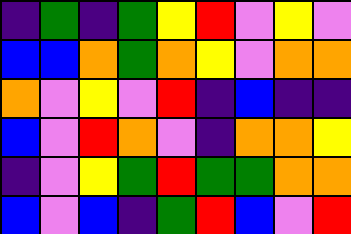[["indigo", "green", "indigo", "green", "yellow", "red", "violet", "yellow", "violet"], ["blue", "blue", "orange", "green", "orange", "yellow", "violet", "orange", "orange"], ["orange", "violet", "yellow", "violet", "red", "indigo", "blue", "indigo", "indigo"], ["blue", "violet", "red", "orange", "violet", "indigo", "orange", "orange", "yellow"], ["indigo", "violet", "yellow", "green", "red", "green", "green", "orange", "orange"], ["blue", "violet", "blue", "indigo", "green", "red", "blue", "violet", "red"]]